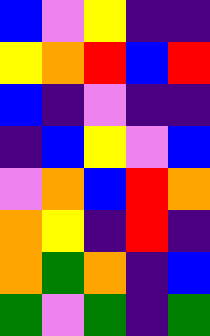[["blue", "violet", "yellow", "indigo", "indigo"], ["yellow", "orange", "red", "blue", "red"], ["blue", "indigo", "violet", "indigo", "indigo"], ["indigo", "blue", "yellow", "violet", "blue"], ["violet", "orange", "blue", "red", "orange"], ["orange", "yellow", "indigo", "red", "indigo"], ["orange", "green", "orange", "indigo", "blue"], ["green", "violet", "green", "indigo", "green"]]